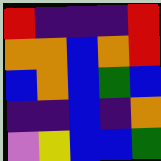[["red", "indigo", "indigo", "indigo", "red"], ["orange", "orange", "blue", "orange", "red"], ["blue", "orange", "blue", "green", "blue"], ["indigo", "indigo", "blue", "indigo", "orange"], ["violet", "yellow", "blue", "blue", "green"]]